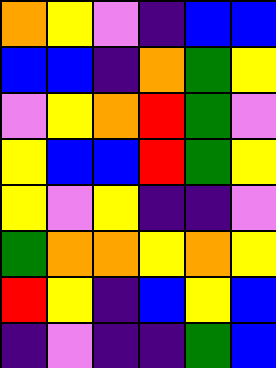[["orange", "yellow", "violet", "indigo", "blue", "blue"], ["blue", "blue", "indigo", "orange", "green", "yellow"], ["violet", "yellow", "orange", "red", "green", "violet"], ["yellow", "blue", "blue", "red", "green", "yellow"], ["yellow", "violet", "yellow", "indigo", "indigo", "violet"], ["green", "orange", "orange", "yellow", "orange", "yellow"], ["red", "yellow", "indigo", "blue", "yellow", "blue"], ["indigo", "violet", "indigo", "indigo", "green", "blue"]]